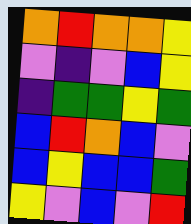[["orange", "red", "orange", "orange", "yellow"], ["violet", "indigo", "violet", "blue", "yellow"], ["indigo", "green", "green", "yellow", "green"], ["blue", "red", "orange", "blue", "violet"], ["blue", "yellow", "blue", "blue", "green"], ["yellow", "violet", "blue", "violet", "red"]]